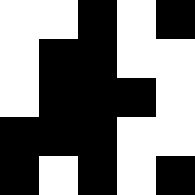[["white", "white", "black", "white", "black"], ["white", "black", "black", "white", "white"], ["white", "black", "black", "black", "white"], ["black", "black", "black", "white", "white"], ["black", "white", "black", "white", "black"]]